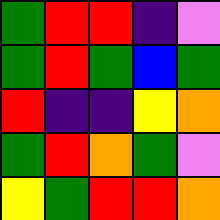[["green", "red", "red", "indigo", "violet"], ["green", "red", "green", "blue", "green"], ["red", "indigo", "indigo", "yellow", "orange"], ["green", "red", "orange", "green", "violet"], ["yellow", "green", "red", "red", "orange"]]